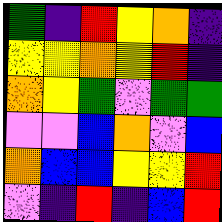[["green", "indigo", "red", "yellow", "orange", "indigo"], ["yellow", "yellow", "orange", "yellow", "red", "indigo"], ["orange", "yellow", "green", "violet", "green", "green"], ["violet", "violet", "blue", "orange", "violet", "blue"], ["orange", "blue", "blue", "yellow", "yellow", "red"], ["violet", "indigo", "red", "indigo", "blue", "red"]]